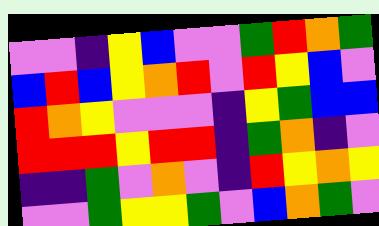[["violet", "violet", "indigo", "yellow", "blue", "violet", "violet", "green", "red", "orange", "green"], ["blue", "red", "blue", "yellow", "orange", "red", "violet", "red", "yellow", "blue", "violet"], ["red", "orange", "yellow", "violet", "violet", "violet", "indigo", "yellow", "green", "blue", "blue"], ["red", "red", "red", "yellow", "red", "red", "indigo", "green", "orange", "indigo", "violet"], ["indigo", "indigo", "green", "violet", "orange", "violet", "indigo", "red", "yellow", "orange", "yellow"], ["violet", "violet", "green", "yellow", "yellow", "green", "violet", "blue", "orange", "green", "violet"]]